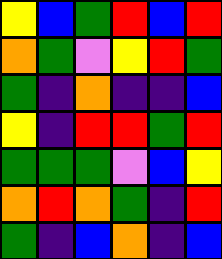[["yellow", "blue", "green", "red", "blue", "red"], ["orange", "green", "violet", "yellow", "red", "green"], ["green", "indigo", "orange", "indigo", "indigo", "blue"], ["yellow", "indigo", "red", "red", "green", "red"], ["green", "green", "green", "violet", "blue", "yellow"], ["orange", "red", "orange", "green", "indigo", "red"], ["green", "indigo", "blue", "orange", "indigo", "blue"]]